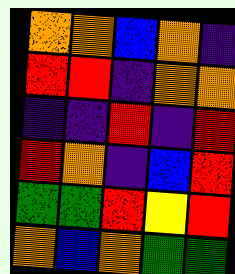[["orange", "orange", "blue", "orange", "indigo"], ["red", "red", "indigo", "orange", "orange"], ["indigo", "indigo", "red", "indigo", "red"], ["red", "orange", "indigo", "blue", "red"], ["green", "green", "red", "yellow", "red"], ["orange", "blue", "orange", "green", "green"]]